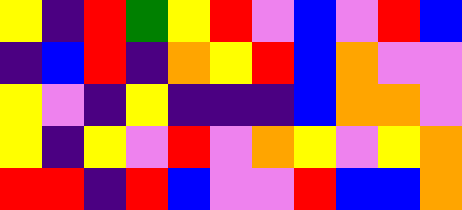[["yellow", "indigo", "red", "green", "yellow", "red", "violet", "blue", "violet", "red", "blue"], ["indigo", "blue", "red", "indigo", "orange", "yellow", "red", "blue", "orange", "violet", "violet"], ["yellow", "violet", "indigo", "yellow", "indigo", "indigo", "indigo", "blue", "orange", "orange", "violet"], ["yellow", "indigo", "yellow", "violet", "red", "violet", "orange", "yellow", "violet", "yellow", "orange"], ["red", "red", "indigo", "red", "blue", "violet", "violet", "red", "blue", "blue", "orange"]]